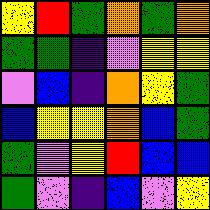[["yellow", "red", "green", "orange", "green", "orange"], ["green", "green", "indigo", "violet", "yellow", "yellow"], ["violet", "blue", "indigo", "orange", "yellow", "green"], ["blue", "yellow", "yellow", "orange", "blue", "green"], ["green", "violet", "yellow", "red", "blue", "blue"], ["green", "violet", "indigo", "blue", "violet", "yellow"]]